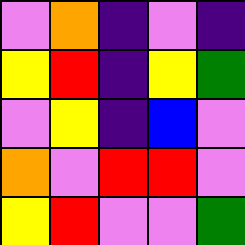[["violet", "orange", "indigo", "violet", "indigo"], ["yellow", "red", "indigo", "yellow", "green"], ["violet", "yellow", "indigo", "blue", "violet"], ["orange", "violet", "red", "red", "violet"], ["yellow", "red", "violet", "violet", "green"]]